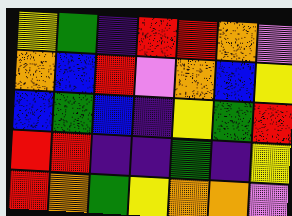[["yellow", "green", "indigo", "red", "red", "orange", "violet"], ["orange", "blue", "red", "violet", "orange", "blue", "yellow"], ["blue", "green", "blue", "indigo", "yellow", "green", "red"], ["red", "red", "indigo", "indigo", "green", "indigo", "yellow"], ["red", "orange", "green", "yellow", "orange", "orange", "violet"]]